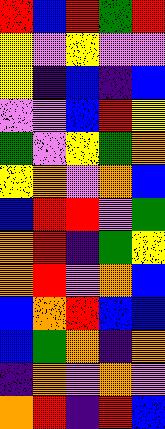[["red", "blue", "red", "green", "red"], ["yellow", "violet", "yellow", "violet", "violet"], ["yellow", "indigo", "blue", "indigo", "blue"], ["violet", "violet", "blue", "red", "yellow"], ["green", "violet", "yellow", "green", "orange"], ["yellow", "orange", "violet", "orange", "blue"], ["blue", "red", "red", "violet", "green"], ["orange", "red", "indigo", "green", "yellow"], ["orange", "red", "violet", "orange", "blue"], ["blue", "orange", "red", "blue", "blue"], ["blue", "green", "orange", "indigo", "orange"], ["indigo", "orange", "violet", "orange", "violet"], ["orange", "red", "indigo", "red", "blue"]]